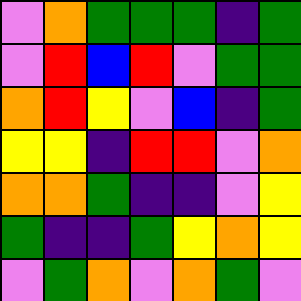[["violet", "orange", "green", "green", "green", "indigo", "green"], ["violet", "red", "blue", "red", "violet", "green", "green"], ["orange", "red", "yellow", "violet", "blue", "indigo", "green"], ["yellow", "yellow", "indigo", "red", "red", "violet", "orange"], ["orange", "orange", "green", "indigo", "indigo", "violet", "yellow"], ["green", "indigo", "indigo", "green", "yellow", "orange", "yellow"], ["violet", "green", "orange", "violet", "orange", "green", "violet"]]